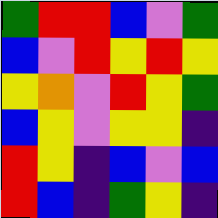[["green", "red", "red", "blue", "violet", "green"], ["blue", "violet", "red", "yellow", "red", "yellow"], ["yellow", "orange", "violet", "red", "yellow", "green"], ["blue", "yellow", "violet", "yellow", "yellow", "indigo"], ["red", "yellow", "indigo", "blue", "violet", "blue"], ["red", "blue", "indigo", "green", "yellow", "indigo"]]